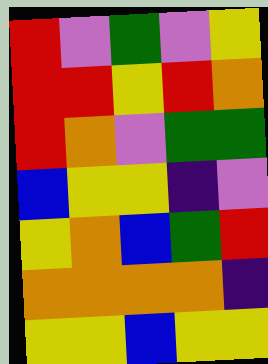[["red", "violet", "green", "violet", "yellow"], ["red", "red", "yellow", "red", "orange"], ["red", "orange", "violet", "green", "green"], ["blue", "yellow", "yellow", "indigo", "violet"], ["yellow", "orange", "blue", "green", "red"], ["orange", "orange", "orange", "orange", "indigo"], ["yellow", "yellow", "blue", "yellow", "yellow"]]